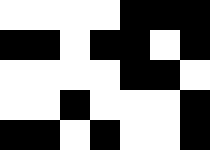[["white", "white", "white", "white", "black", "black", "black"], ["black", "black", "white", "black", "black", "white", "black"], ["white", "white", "white", "white", "black", "black", "white"], ["white", "white", "black", "white", "white", "white", "black"], ["black", "black", "white", "black", "white", "white", "black"]]